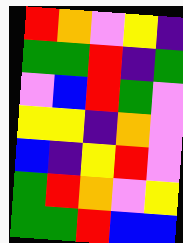[["red", "orange", "violet", "yellow", "indigo"], ["green", "green", "red", "indigo", "green"], ["violet", "blue", "red", "green", "violet"], ["yellow", "yellow", "indigo", "orange", "violet"], ["blue", "indigo", "yellow", "red", "violet"], ["green", "red", "orange", "violet", "yellow"], ["green", "green", "red", "blue", "blue"]]